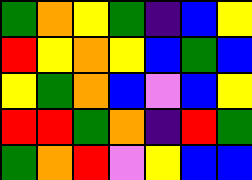[["green", "orange", "yellow", "green", "indigo", "blue", "yellow"], ["red", "yellow", "orange", "yellow", "blue", "green", "blue"], ["yellow", "green", "orange", "blue", "violet", "blue", "yellow"], ["red", "red", "green", "orange", "indigo", "red", "green"], ["green", "orange", "red", "violet", "yellow", "blue", "blue"]]